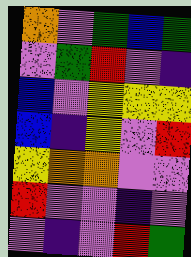[["orange", "violet", "green", "blue", "green"], ["violet", "green", "red", "violet", "indigo"], ["blue", "violet", "yellow", "yellow", "yellow"], ["blue", "indigo", "yellow", "violet", "red"], ["yellow", "orange", "orange", "violet", "violet"], ["red", "violet", "violet", "indigo", "violet"], ["violet", "indigo", "violet", "red", "green"]]